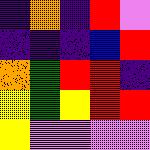[["indigo", "orange", "indigo", "red", "violet"], ["indigo", "indigo", "indigo", "blue", "red"], ["orange", "green", "red", "red", "indigo"], ["yellow", "green", "yellow", "red", "red"], ["yellow", "violet", "violet", "violet", "violet"]]